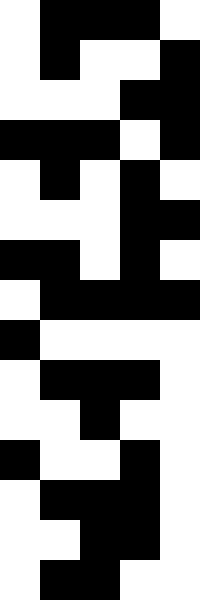[["white", "black", "black", "black", "white"], ["white", "black", "white", "white", "black"], ["white", "white", "white", "black", "black"], ["black", "black", "black", "white", "black"], ["white", "black", "white", "black", "white"], ["white", "white", "white", "black", "black"], ["black", "black", "white", "black", "white"], ["white", "black", "black", "black", "black"], ["black", "white", "white", "white", "white"], ["white", "black", "black", "black", "white"], ["white", "white", "black", "white", "white"], ["black", "white", "white", "black", "white"], ["white", "black", "black", "black", "white"], ["white", "white", "black", "black", "white"], ["white", "black", "black", "white", "white"]]